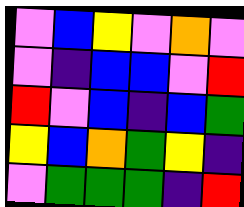[["violet", "blue", "yellow", "violet", "orange", "violet"], ["violet", "indigo", "blue", "blue", "violet", "red"], ["red", "violet", "blue", "indigo", "blue", "green"], ["yellow", "blue", "orange", "green", "yellow", "indigo"], ["violet", "green", "green", "green", "indigo", "red"]]